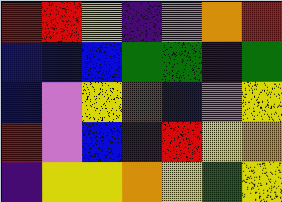[["red", "red", "yellow", "indigo", "violet", "orange", "red"], ["blue", "blue", "blue", "green", "green", "indigo", "green"], ["blue", "violet", "yellow", "red", "blue", "violet", "yellow"], ["red", "violet", "blue", "indigo", "red", "yellow", "orange"], ["indigo", "yellow", "yellow", "orange", "yellow", "green", "yellow"]]